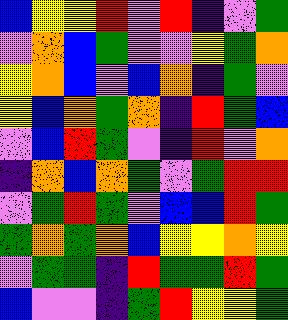[["blue", "yellow", "yellow", "red", "violet", "red", "indigo", "violet", "green"], ["violet", "orange", "blue", "green", "violet", "violet", "yellow", "green", "orange"], ["yellow", "orange", "blue", "violet", "blue", "orange", "indigo", "green", "violet"], ["yellow", "blue", "orange", "green", "orange", "indigo", "red", "green", "blue"], ["violet", "blue", "red", "green", "violet", "indigo", "red", "violet", "orange"], ["indigo", "orange", "blue", "orange", "green", "violet", "green", "red", "red"], ["violet", "green", "red", "green", "violet", "blue", "blue", "red", "green"], ["green", "orange", "green", "orange", "blue", "yellow", "yellow", "orange", "yellow"], ["violet", "green", "green", "indigo", "red", "green", "green", "red", "green"], ["blue", "violet", "violet", "indigo", "green", "red", "yellow", "yellow", "green"]]